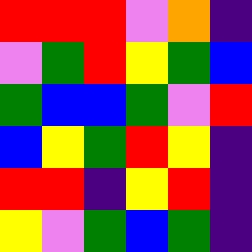[["red", "red", "red", "violet", "orange", "indigo"], ["violet", "green", "red", "yellow", "green", "blue"], ["green", "blue", "blue", "green", "violet", "red"], ["blue", "yellow", "green", "red", "yellow", "indigo"], ["red", "red", "indigo", "yellow", "red", "indigo"], ["yellow", "violet", "green", "blue", "green", "indigo"]]